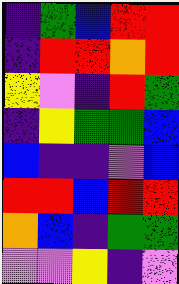[["indigo", "green", "blue", "red", "red"], ["indigo", "red", "red", "orange", "red"], ["yellow", "violet", "indigo", "red", "green"], ["indigo", "yellow", "green", "green", "blue"], ["blue", "indigo", "indigo", "violet", "blue"], ["red", "red", "blue", "red", "red"], ["orange", "blue", "indigo", "green", "green"], ["violet", "violet", "yellow", "indigo", "violet"]]